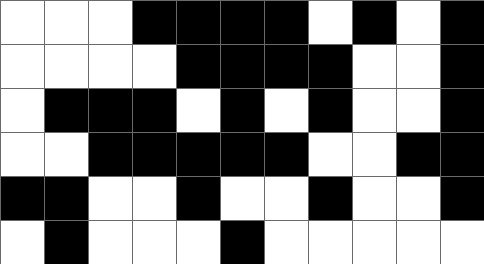[["white", "white", "white", "black", "black", "black", "black", "white", "black", "white", "black"], ["white", "white", "white", "white", "black", "black", "black", "black", "white", "white", "black"], ["white", "black", "black", "black", "white", "black", "white", "black", "white", "white", "black"], ["white", "white", "black", "black", "black", "black", "black", "white", "white", "black", "black"], ["black", "black", "white", "white", "black", "white", "white", "black", "white", "white", "black"], ["white", "black", "white", "white", "white", "black", "white", "white", "white", "white", "white"]]